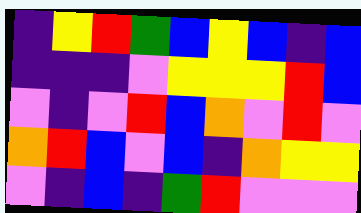[["indigo", "yellow", "red", "green", "blue", "yellow", "blue", "indigo", "blue"], ["indigo", "indigo", "indigo", "violet", "yellow", "yellow", "yellow", "red", "blue"], ["violet", "indigo", "violet", "red", "blue", "orange", "violet", "red", "violet"], ["orange", "red", "blue", "violet", "blue", "indigo", "orange", "yellow", "yellow"], ["violet", "indigo", "blue", "indigo", "green", "red", "violet", "violet", "violet"]]